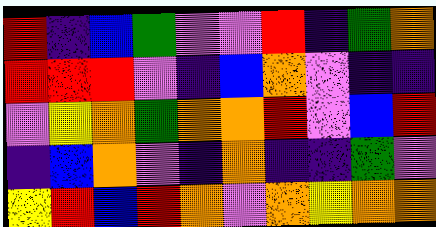[["red", "indigo", "blue", "green", "violet", "violet", "red", "indigo", "green", "orange"], ["red", "red", "red", "violet", "indigo", "blue", "orange", "violet", "indigo", "indigo"], ["violet", "yellow", "orange", "green", "orange", "orange", "red", "violet", "blue", "red"], ["indigo", "blue", "orange", "violet", "indigo", "orange", "indigo", "indigo", "green", "violet"], ["yellow", "red", "blue", "red", "orange", "violet", "orange", "yellow", "orange", "orange"]]